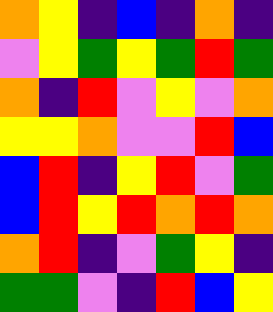[["orange", "yellow", "indigo", "blue", "indigo", "orange", "indigo"], ["violet", "yellow", "green", "yellow", "green", "red", "green"], ["orange", "indigo", "red", "violet", "yellow", "violet", "orange"], ["yellow", "yellow", "orange", "violet", "violet", "red", "blue"], ["blue", "red", "indigo", "yellow", "red", "violet", "green"], ["blue", "red", "yellow", "red", "orange", "red", "orange"], ["orange", "red", "indigo", "violet", "green", "yellow", "indigo"], ["green", "green", "violet", "indigo", "red", "blue", "yellow"]]